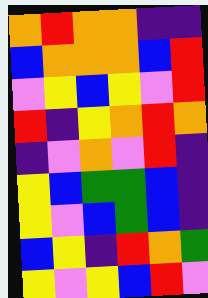[["orange", "red", "orange", "orange", "indigo", "indigo"], ["blue", "orange", "orange", "orange", "blue", "red"], ["violet", "yellow", "blue", "yellow", "violet", "red"], ["red", "indigo", "yellow", "orange", "red", "orange"], ["indigo", "violet", "orange", "violet", "red", "indigo"], ["yellow", "blue", "green", "green", "blue", "indigo"], ["yellow", "violet", "blue", "green", "blue", "indigo"], ["blue", "yellow", "indigo", "red", "orange", "green"], ["yellow", "violet", "yellow", "blue", "red", "violet"]]